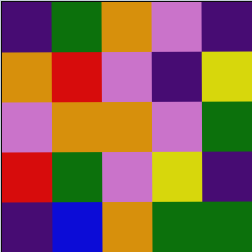[["indigo", "green", "orange", "violet", "indigo"], ["orange", "red", "violet", "indigo", "yellow"], ["violet", "orange", "orange", "violet", "green"], ["red", "green", "violet", "yellow", "indigo"], ["indigo", "blue", "orange", "green", "green"]]